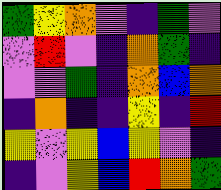[["green", "yellow", "orange", "violet", "indigo", "green", "violet"], ["violet", "red", "violet", "indigo", "orange", "green", "indigo"], ["violet", "violet", "green", "indigo", "orange", "blue", "orange"], ["indigo", "orange", "indigo", "indigo", "yellow", "indigo", "red"], ["yellow", "violet", "yellow", "blue", "yellow", "violet", "indigo"], ["indigo", "violet", "yellow", "blue", "red", "orange", "green"]]